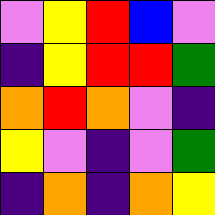[["violet", "yellow", "red", "blue", "violet"], ["indigo", "yellow", "red", "red", "green"], ["orange", "red", "orange", "violet", "indigo"], ["yellow", "violet", "indigo", "violet", "green"], ["indigo", "orange", "indigo", "orange", "yellow"]]